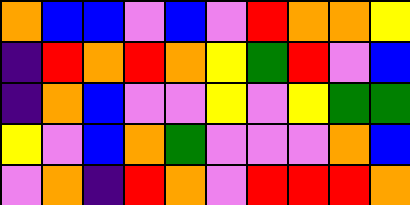[["orange", "blue", "blue", "violet", "blue", "violet", "red", "orange", "orange", "yellow"], ["indigo", "red", "orange", "red", "orange", "yellow", "green", "red", "violet", "blue"], ["indigo", "orange", "blue", "violet", "violet", "yellow", "violet", "yellow", "green", "green"], ["yellow", "violet", "blue", "orange", "green", "violet", "violet", "violet", "orange", "blue"], ["violet", "orange", "indigo", "red", "orange", "violet", "red", "red", "red", "orange"]]